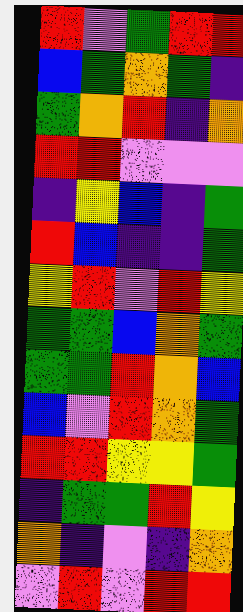[["red", "violet", "green", "red", "red"], ["blue", "green", "orange", "green", "indigo"], ["green", "orange", "red", "indigo", "orange"], ["red", "red", "violet", "violet", "violet"], ["indigo", "yellow", "blue", "indigo", "green"], ["red", "blue", "indigo", "indigo", "green"], ["yellow", "red", "violet", "red", "yellow"], ["green", "green", "blue", "orange", "green"], ["green", "green", "red", "orange", "blue"], ["blue", "violet", "red", "orange", "green"], ["red", "red", "yellow", "yellow", "green"], ["indigo", "green", "green", "red", "yellow"], ["orange", "indigo", "violet", "indigo", "orange"], ["violet", "red", "violet", "red", "red"]]